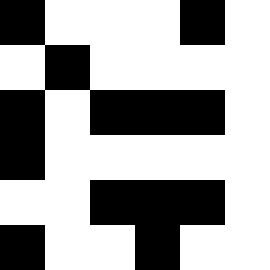[["black", "white", "white", "white", "black", "white"], ["white", "black", "white", "white", "white", "white"], ["black", "white", "black", "black", "black", "white"], ["black", "white", "white", "white", "white", "white"], ["white", "white", "black", "black", "black", "white"], ["black", "white", "white", "black", "white", "white"]]